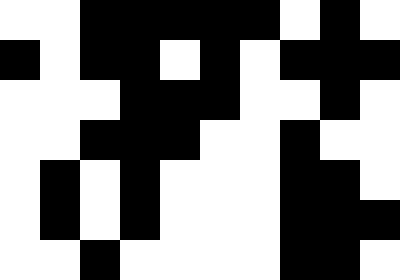[["white", "white", "black", "black", "black", "black", "black", "white", "black", "white"], ["black", "white", "black", "black", "white", "black", "white", "black", "black", "black"], ["white", "white", "white", "black", "black", "black", "white", "white", "black", "white"], ["white", "white", "black", "black", "black", "white", "white", "black", "white", "white"], ["white", "black", "white", "black", "white", "white", "white", "black", "black", "white"], ["white", "black", "white", "black", "white", "white", "white", "black", "black", "black"], ["white", "white", "black", "white", "white", "white", "white", "black", "black", "white"]]